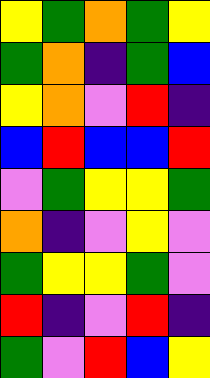[["yellow", "green", "orange", "green", "yellow"], ["green", "orange", "indigo", "green", "blue"], ["yellow", "orange", "violet", "red", "indigo"], ["blue", "red", "blue", "blue", "red"], ["violet", "green", "yellow", "yellow", "green"], ["orange", "indigo", "violet", "yellow", "violet"], ["green", "yellow", "yellow", "green", "violet"], ["red", "indigo", "violet", "red", "indigo"], ["green", "violet", "red", "blue", "yellow"]]